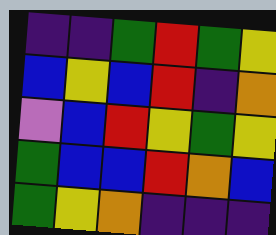[["indigo", "indigo", "green", "red", "green", "yellow"], ["blue", "yellow", "blue", "red", "indigo", "orange"], ["violet", "blue", "red", "yellow", "green", "yellow"], ["green", "blue", "blue", "red", "orange", "blue"], ["green", "yellow", "orange", "indigo", "indigo", "indigo"]]